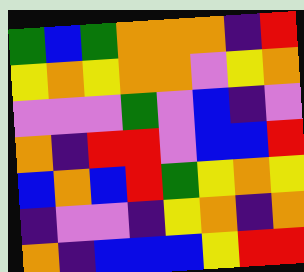[["green", "blue", "green", "orange", "orange", "orange", "indigo", "red"], ["yellow", "orange", "yellow", "orange", "orange", "violet", "yellow", "orange"], ["violet", "violet", "violet", "green", "violet", "blue", "indigo", "violet"], ["orange", "indigo", "red", "red", "violet", "blue", "blue", "red"], ["blue", "orange", "blue", "red", "green", "yellow", "orange", "yellow"], ["indigo", "violet", "violet", "indigo", "yellow", "orange", "indigo", "orange"], ["orange", "indigo", "blue", "blue", "blue", "yellow", "red", "red"]]